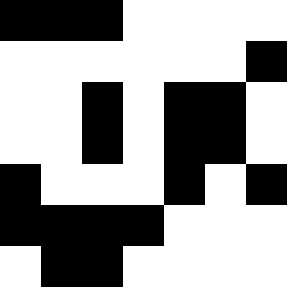[["black", "black", "black", "white", "white", "white", "white"], ["white", "white", "white", "white", "white", "white", "black"], ["white", "white", "black", "white", "black", "black", "white"], ["white", "white", "black", "white", "black", "black", "white"], ["black", "white", "white", "white", "black", "white", "black"], ["black", "black", "black", "black", "white", "white", "white"], ["white", "black", "black", "white", "white", "white", "white"]]